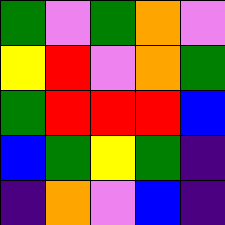[["green", "violet", "green", "orange", "violet"], ["yellow", "red", "violet", "orange", "green"], ["green", "red", "red", "red", "blue"], ["blue", "green", "yellow", "green", "indigo"], ["indigo", "orange", "violet", "blue", "indigo"]]